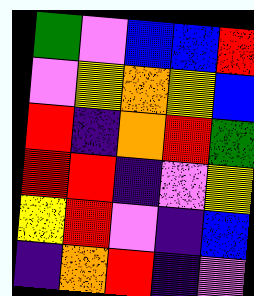[["green", "violet", "blue", "blue", "red"], ["violet", "yellow", "orange", "yellow", "blue"], ["red", "indigo", "orange", "red", "green"], ["red", "red", "indigo", "violet", "yellow"], ["yellow", "red", "violet", "indigo", "blue"], ["indigo", "orange", "red", "indigo", "violet"]]